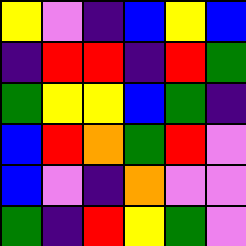[["yellow", "violet", "indigo", "blue", "yellow", "blue"], ["indigo", "red", "red", "indigo", "red", "green"], ["green", "yellow", "yellow", "blue", "green", "indigo"], ["blue", "red", "orange", "green", "red", "violet"], ["blue", "violet", "indigo", "orange", "violet", "violet"], ["green", "indigo", "red", "yellow", "green", "violet"]]